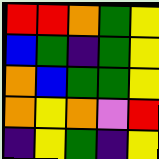[["red", "red", "orange", "green", "yellow"], ["blue", "green", "indigo", "green", "yellow"], ["orange", "blue", "green", "green", "yellow"], ["orange", "yellow", "orange", "violet", "red"], ["indigo", "yellow", "green", "indigo", "yellow"]]